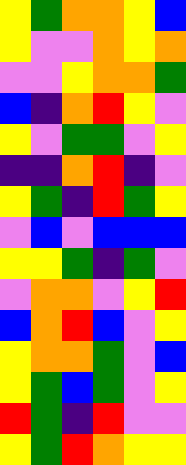[["yellow", "green", "orange", "orange", "yellow", "blue"], ["yellow", "violet", "violet", "orange", "yellow", "orange"], ["violet", "violet", "yellow", "orange", "orange", "green"], ["blue", "indigo", "orange", "red", "yellow", "violet"], ["yellow", "violet", "green", "green", "violet", "yellow"], ["indigo", "indigo", "orange", "red", "indigo", "violet"], ["yellow", "green", "indigo", "red", "green", "yellow"], ["violet", "blue", "violet", "blue", "blue", "blue"], ["yellow", "yellow", "green", "indigo", "green", "violet"], ["violet", "orange", "orange", "violet", "yellow", "red"], ["blue", "orange", "red", "blue", "violet", "yellow"], ["yellow", "orange", "orange", "green", "violet", "blue"], ["yellow", "green", "blue", "green", "violet", "yellow"], ["red", "green", "indigo", "red", "violet", "violet"], ["yellow", "green", "red", "orange", "yellow", "yellow"]]